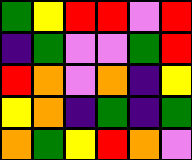[["green", "yellow", "red", "red", "violet", "red"], ["indigo", "green", "violet", "violet", "green", "red"], ["red", "orange", "violet", "orange", "indigo", "yellow"], ["yellow", "orange", "indigo", "green", "indigo", "green"], ["orange", "green", "yellow", "red", "orange", "violet"]]